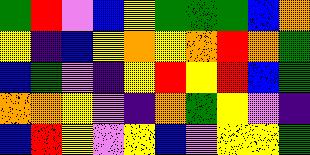[["green", "red", "violet", "blue", "yellow", "green", "green", "green", "blue", "orange"], ["yellow", "indigo", "blue", "yellow", "orange", "yellow", "orange", "red", "orange", "green"], ["blue", "green", "violet", "indigo", "yellow", "red", "yellow", "red", "blue", "green"], ["orange", "orange", "yellow", "violet", "indigo", "orange", "green", "yellow", "violet", "indigo"], ["blue", "red", "yellow", "violet", "yellow", "blue", "violet", "yellow", "yellow", "green"]]